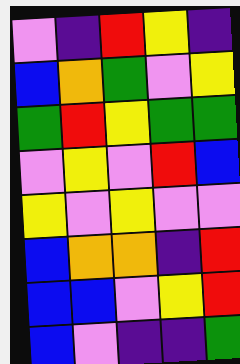[["violet", "indigo", "red", "yellow", "indigo"], ["blue", "orange", "green", "violet", "yellow"], ["green", "red", "yellow", "green", "green"], ["violet", "yellow", "violet", "red", "blue"], ["yellow", "violet", "yellow", "violet", "violet"], ["blue", "orange", "orange", "indigo", "red"], ["blue", "blue", "violet", "yellow", "red"], ["blue", "violet", "indigo", "indigo", "green"]]